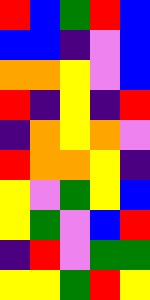[["red", "blue", "green", "red", "blue"], ["blue", "blue", "indigo", "violet", "blue"], ["orange", "orange", "yellow", "violet", "blue"], ["red", "indigo", "yellow", "indigo", "red"], ["indigo", "orange", "yellow", "orange", "violet"], ["red", "orange", "orange", "yellow", "indigo"], ["yellow", "violet", "green", "yellow", "blue"], ["yellow", "green", "violet", "blue", "red"], ["indigo", "red", "violet", "green", "green"], ["yellow", "yellow", "green", "red", "yellow"]]